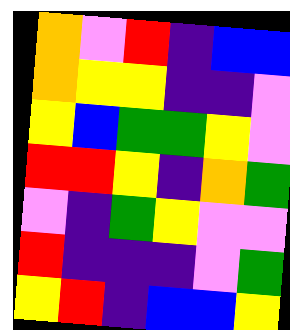[["orange", "violet", "red", "indigo", "blue", "blue"], ["orange", "yellow", "yellow", "indigo", "indigo", "violet"], ["yellow", "blue", "green", "green", "yellow", "violet"], ["red", "red", "yellow", "indigo", "orange", "green"], ["violet", "indigo", "green", "yellow", "violet", "violet"], ["red", "indigo", "indigo", "indigo", "violet", "green"], ["yellow", "red", "indigo", "blue", "blue", "yellow"]]